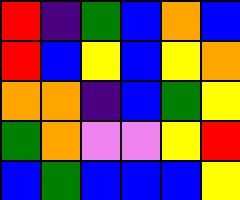[["red", "indigo", "green", "blue", "orange", "blue"], ["red", "blue", "yellow", "blue", "yellow", "orange"], ["orange", "orange", "indigo", "blue", "green", "yellow"], ["green", "orange", "violet", "violet", "yellow", "red"], ["blue", "green", "blue", "blue", "blue", "yellow"]]